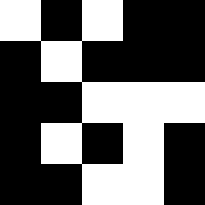[["white", "black", "white", "black", "black"], ["black", "white", "black", "black", "black"], ["black", "black", "white", "white", "white"], ["black", "white", "black", "white", "black"], ["black", "black", "white", "white", "black"]]